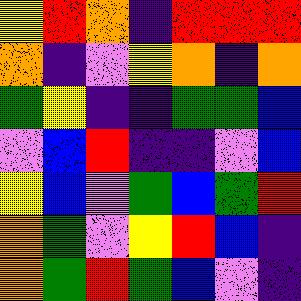[["yellow", "red", "orange", "indigo", "red", "red", "red"], ["orange", "indigo", "violet", "yellow", "orange", "indigo", "orange"], ["green", "yellow", "indigo", "indigo", "green", "green", "blue"], ["violet", "blue", "red", "indigo", "indigo", "violet", "blue"], ["yellow", "blue", "violet", "green", "blue", "green", "red"], ["orange", "green", "violet", "yellow", "red", "blue", "indigo"], ["orange", "green", "red", "green", "blue", "violet", "indigo"]]